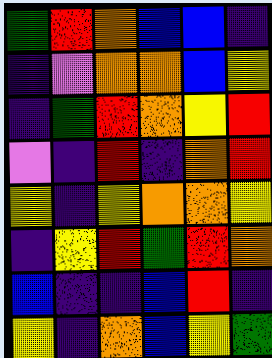[["green", "red", "orange", "blue", "blue", "indigo"], ["indigo", "violet", "orange", "orange", "blue", "yellow"], ["indigo", "green", "red", "orange", "yellow", "red"], ["violet", "indigo", "red", "indigo", "orange", "red"], ["yellow", "indigo", "yellow", "orange", "orange", "yellow"], ["indigo", "yellow", "red", "green", "red", "orange"], ["blue", "indigo", "indigo", "blue", "red", "indigo"], ["yellow", "indigo", "orange", "blue", "yellow", "green"]]